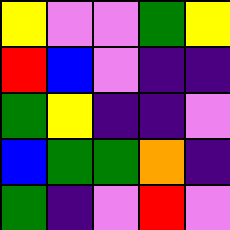[["yellow", "violet", "violet", "green", "yellow"], ["red", "blue", "violet", "indigo", "indigo"], ["green", "yellow", "indigo", "indigo", "violet"], ["blue", "green", "green", "orange", "indigo"], ["green", "indigo", "violet", "red", "violet"]]